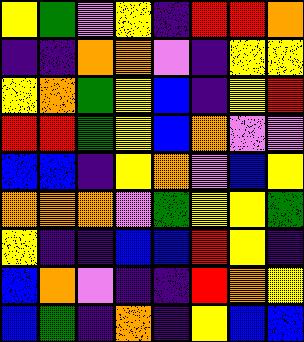[["yellow", "green", "violet", "yellow", "indigo", "red", "red", "orange"], ["indigo", "indigo", "orange", "orange", "violet", "indigo", "yellow", "yellow"], ["yellow", "orange", "green", "yellow", "blue", "indigo", "yellow", "red"], ["red", "red", "green", "yellow", "blue", "orange", "violet", "violet"], ["blue", "blue", "indigo", "yellow", "orange", "violet", "blue", "yellow"], ["orange", "orange", "orange", "violet", "green", "yellow", "yellow", "green"], ["yellow", "indigo", "indigo", "blue", "blue", "red", "yellow", "indigo"], ["blue", "orange", "violet", "indigo", "indigo", "red", "orange", "yellow"], ["blue", "green", "indigo", "orange", "indigo", "yellow", "blue", "blue"]]